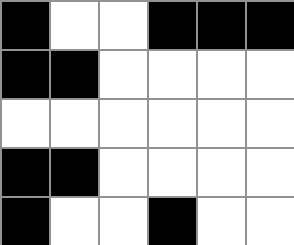[["black", "white", "white", "black", "black", "black"], ["black", "black", "white", "white", "white", "white"], ["white", "white", "white", "white", "white", "white"], ["black", "black", "white", "white", "white", "white"], ["black", "white", "white", "black", "white", "white"]]